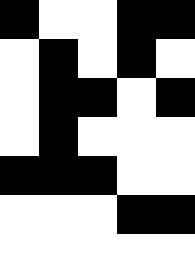[["black", "white", "white", "black", "black"], ["white", "black", "white", "black", "white"], ["white", "black", "black", "white", "black"], ["white", "black", "white", "white", "white"], ["black", "black", "black", "white", "white"], ["white", "white", "white", "black", "black"], ["white", "white", "white", "white", "white"]]